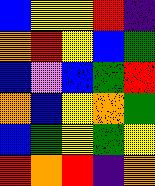[["blue", "yellow", "yellow", "red", "indigo"], ["orange", "red", "yellow", "blue", "green"], ["blue", "violet", "blue", "green", "red"], ["orange", "blue", "yellow", "orange", "green"], ["blue", "green", "yellow", "green", "yellow"], ["red", "orange", "red", "indigo", "orange"]]